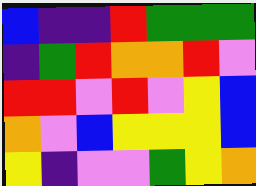[["blue", "indigo", "indigo", "red", "green", "green", "green"], ["indigo", "green", "red", "orange", "orange", "red", "violet"], ["red", "red", "violet", "red", "violet", "yellow", "blue"], ["orange", "violet", "blue", "yellow", "yellow", "yellow", "blue"], ["yellow", "indigo", "violet", "violet", "green", "yellow", "orange"]]